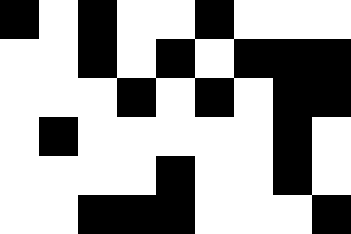[["black", "white", "black", "white", "white", "black", "white", "white", "white"], ["white", "white", "black", "white", "black", "white", "black", "black", "black"], ["white", "white", "white", "black", "white", "black", "white", "black", "black"], ["white", "black", "white", "white", "white", "white", "white", "black", "white"], ["white", "white", "white", "white", "black", "white", "white", "black", "white"], ["white", "white", "black", "black", "black", "white", "white", "white", "black"]]